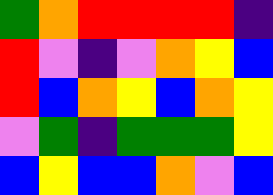[["green", "orange", "red", "red", "red", "red", "indigo"], ["red", "violet", "indigo", "violet", "orange", "yellow", "blue"], ["red", "blue", "orange", "yellow", "blue", "orange", "yellow"], ["violet", "green", "indigo", "green", "green", "green", "yellow"], ["blue", "yellow", "blue", "blue", "orange", "violet", "blue"]]